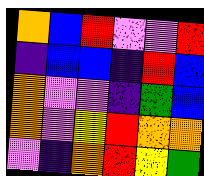[["orange", "blue", "red", "violet", "violet", "red"], ["indigo", "blue", "blue", "indigo", "red", "blue"], ["orange", "violet", "violet", "indigo", "green", "blue"], ["orange", "violet", "yellow", "red", "orange", "orange"], ["violet", "indigo", "orange", "red", "yellow", "green"]]